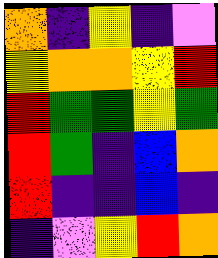[["orange", "indigo", "yellow", "indigo", "violet"], ["yellow", "orange", "orange", "yellow", "red"], ["red", "green", "green", "yellow", "green"], ["red", "green", "indigo", "blue", "orange"], ["red", "indigo", "indigo", "blue", "indigo"], ["indigo", "violet", "yellow", "red", "orange"]]